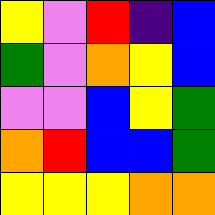[["yellow", "violet", "red", "indigo", "blue"], ["green", "violet", "orange", "yellow", "blue"], ["violet", "violet", "blue", "yellow", "green"], ["orange", "red", "blue", "blue", "green"], ["yellow", "yellow", "yellow", "orange", "orange"]]